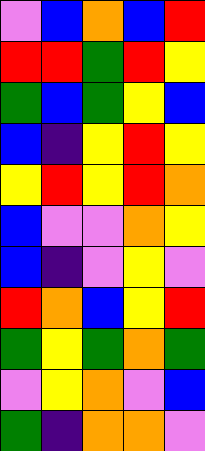[["violet", "blue", "orange", "blue", "red"], ["red", "red", "green", "red", "yellow"], ["green", "blue", "green", "yellow", "blue"], ["blue", "indigo", "yellow", "red", "yellow"], ["yellow", "red", "yellow", "red", "orange"], ["blue", "violet", "violet", "orange", "yellow"], ["blue", "indigo", "violet", "yellow", "violet"], ["red", "orange", "blue", "yellow", "red"], ["green", "yellow", "green", "orange", "green"], ["violet", "yellow", "orange", "violet", "blue"], ["green", "indigo", "orange", "orange", "violet"]]